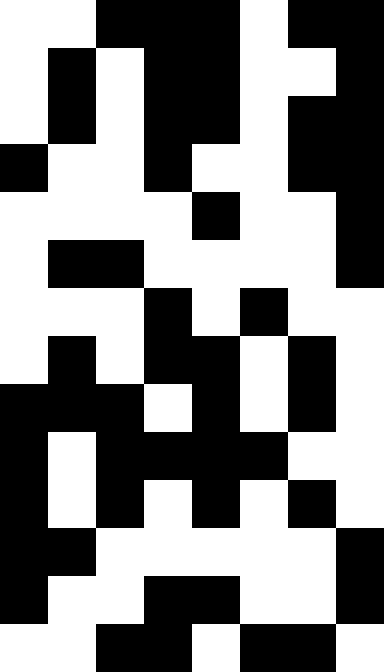[["white", "white", "black", "black", "black", "white", "black", "black"], ["white", "black", "white", "black", "black", "white", "white", "black"], ["white", "black", "white", "black", "black", "white", "black", "black"], ["black", "white", "white", "black", "white", "white", "black", "black"], ["white", "white", "white", "white", "black", "white", "white", "black"], ["white", "black", "black", "white", "white", "white", "white", "black"], ["white", "white", "white", "black", "white", "black", "white", "white"], ["white", "black", "white", "black", "black", "white", "black", "white"], ["black", "black", "black", "white", "black", "white", "black", "white"], ["black", "white", "black", "black", "black", "black", "white", "white"], ["black", "white", "black", "white", "black", "white", "black", "white"], ["black", "black", "white", "white", "white", "white", "white", "black"], ["black", "white", "white", "black", "black", "white", "white", "black"], ["white", "white", "black", "black", "white", "black", "black", "white"]]